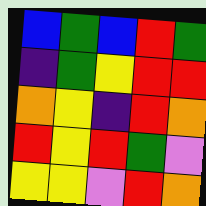[["blue", "green", "blue", "red", "green"], ["indigo", "green", "yellow", "red", "red"], ["orange", "yellow", "indigo", "red", "orange"], ["red", "yellow", "red", "green", "violet"], ["yellow", "yellow", "violet", "red", "orange"]]